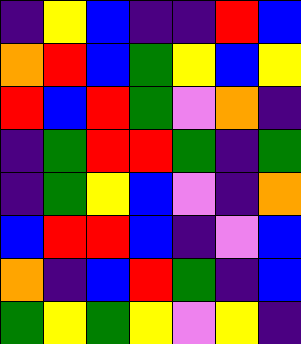[["indigo", "yellow", "blue", "indigo", "indigo", "red", "blue"], ["orange", "red", "blue", "green", "yellow", "blue", "yellow"], ["red", "blue", "red", "green", "violet", "orange", "indigo"], ["indigo", "green", "red", "red", "green", "indigo", "green"], ["indigo", "green", "yellow", "blue", "violet", "indigo", "orange"], ["blue", "red", "red", "blue", "indigo", "violet", "blue"], ["orange", "indigo", "blue", "red", "green", "indigo", "blue"], ["green", "yellow", "green", "yellow", "violet", "yellow", "indigo"]]